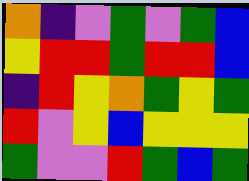[["orange", "indigo", "violet", "green", "violet", "green", "blue"], ["yellow", "red", "red", "green", "red", "red", "blue"], ["indigo", "red", "yellow", "orange", "green", "yellow", "green"], ["red", "violet", "yellow", "blue", "yellow", "yellow", "yellow"], ["green", "violet", "violet", "red", "green", "blue", "green"]]